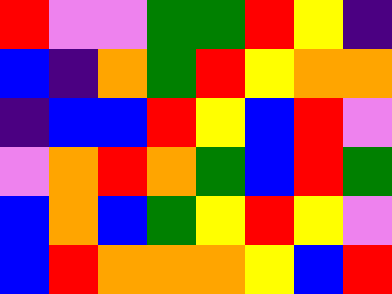[["red", "violet", "violet", "green", "green", "red", "yellow", "indigo"], ["blue", "indigo", "orange", "green", "red", "yellow", "orange", "orange"], ["indigo", "blue", "blue", "red", "yellow", "blue", "red", "violet"], ["violet", "orange", "red", "orange", "green", "blue", "red", "green"], ["blue", "orange", "blue", "green", "yellow", "red", "yellow", "violet"], ["blue", "red", "orange", "orange", "orange", "yellow", "blue", "red"]]